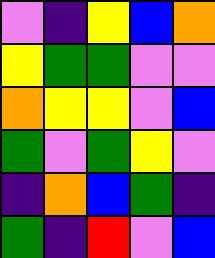[["violet", "indigo", "yellow", "blue", "orange"], ["yellow", "green", "green", "violet", "violet"], ["orange", "yellow", "yellow", "violet", "blue"], ["green", "violet", "green", "yellow", "violet"], ["indigo", "orange", "blue", "green", "indigo"], ["green", "indigo", "red", "violet", "blue"]]